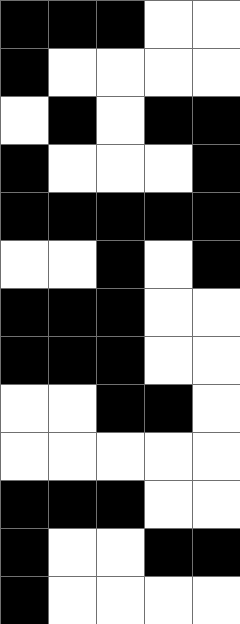[["black", "black", "black", "white", "white"], ["black", "white", "white", "white", "white"], ["white", "black", "white", "black", "black"], ["black", "white", "white", "white", "black"], ["black", "black", "black", "black", "black"], ["white", "white", "black", "white", "black"], ["black", "black", "black", "white", "white"], ["black", "black", "black", "white", "white"], ["white", "white", "black", "black", "white"], ["white", "white", "white", "white", "white"], ["black", "black", "black", "white", "white"], ["black", "white", "white", "black", "black"], ["black", "white", "white", "white", "white"]]